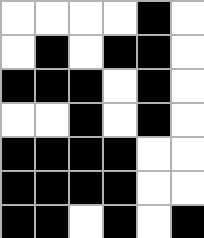[["white", "white", "white", "white", "black", "white"], ["white", "black", "white", "black", "black", "white"], ["black", "black", "black", "white", "black", "white"], ["white", "white", "black", "white", "black", "white"], ["black", "black", "black", "black", "white", "white"], ["black", "black", "black", "black", "white", "white"], ["black", "black", "white", "black", "white", "black"]]